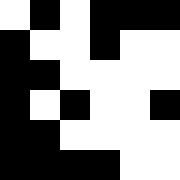[["white", "black", "white", "black", "black", "black"], ["black", "white", "white", "black", "white", "white"], ["black", "black", "white", "white", "white", "white"], ["black", "white", "black", "white", "white", "black"], ["black", "black", "white", "white", "white", "white"], ["black", "black", "black", "black", "white", "white"]]